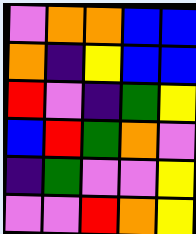[["violet", "orange", "orange", "blue", "blue"], ["orange", "indigo", "yellow", "blue", "blue"], ["red", "violet", "indigo", "green", "yellow"], ["blue", "red", "green", "orange", "violet"], ["indigo", "green", "violet", "violet", "yellow"], ["violet", "violet", "red", "orange", "yellow"]]